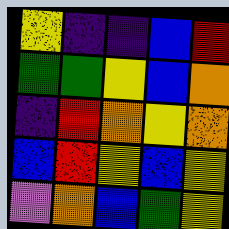[["yellow", "indigo", "indigo", "blue", "red"], ["green", "green", "yellow", "blue", "orange"], ["indigo", "red", "orange", "yellow", "orange"], ["blue", "red", "yellow", "blue", "yellow"], ["violet", "orange", "blue", "green", "yellow"]]